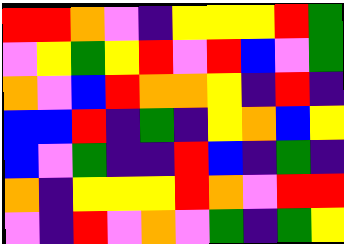[["red", "red", "orange", "violet", "indigo", "yellow", "yellow", "yellow", "red", "green"], ["violet", "yellow", "green", "yellow", "red", "violet", "red", "blue", "violet", "green"], ["orange", "violet", "blue", "red", "orange", "orange", "yellow", "indigo", "red", "indigo"], ["blue", "blue", "red", "indigo", "green", "indigo", "yellow", "orange", "blue", "yellow"], ["blue", "violet", "green", "indigo", "indigo", "red", "blue", "indigo", "green", "indigo"], ["orange", "indigo", "yellow", "yellow", "yellow", "red", "orange", "violet", "red", "red"], ["violet", "indigo", "red", "violet", "orange", "violet", "green", "indigo", "green", "yellow"]]